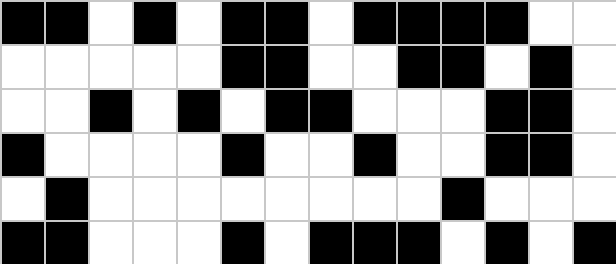[["black", "black", "white", "black", "white", "black", "black", "white", "black", "black", "black", "black", "white", "white"], ["white", "white", "white", "white", "white", "black", "black", "white", "white", "black", "black", "white", "black", "white"], ["white", "white", "black", "white", "black", "white", "black", "black", "white", "white", "white", "black", "black", "white"], ["black", "white", "white", "white", "white", "black", "white", "white", "black", "white", "white", "black", "black", "white"], ["white", "black", "white", "white", "white", "white", "white", "white", "white", "white", "black", "white", "white", "white"], ["black", "black", "white", "white", "white", "black", "white", "black", "black", "black", "white", "black", "white", "black"]]